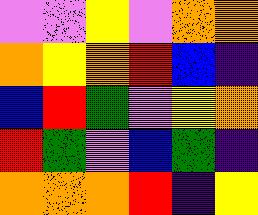[["violet", "violet", "yellow", "violet", "orange", "orange"], ["orange", "yellow", "orange", "red", "blue", "indigo"], ["blue", "red", "green", "violet", "yellow", "orange"], ["red", "green", "violet", "blue", "green", "indigo"], ["orange", "orange", "orange", "red", "indigo", "yellow"]]